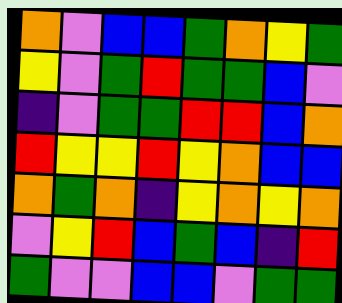[["orange", "violet", "blue", "blue", "green", "orange", "yellow", "green"], ["yellow", "violet", "green", "red", "green", "green", "blue", "violet"], ["indigo", "violet", "green", "green", "red", "red", "blue", "orange"], ["red", "yellow", "yellow", "red", "yellow", "orange", "blue", "blue"], ["orange", "green", "orange", "indigo", "yellow", "orange", "yellow", "orange"], ["violet", "yellow", "red", "blue", "green", "blue", "indigo", "red"], ["green", "violet", "violet", "blue", "blue", "violet", "green", "green"]]